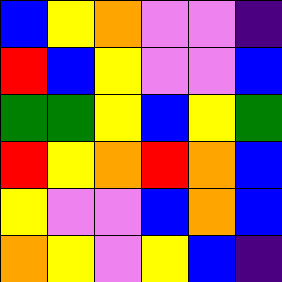[["blue", "yellow", "orange", "violet", "violet", "indigo"], ["red", "blue", "yellow", "violet", "violet", "blue"], ["green", "green", "yellow", "blue", "yellow", "green"], ["red", "yellow", "orange", "red", "orange", "blue"], ["yellow", "violet", "violet", "blue", "orange", "blue"], ["orange", "yellow", "violet", "yellow", "blue", "indigo"]]